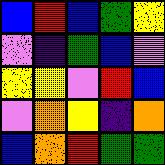[["blue", "red", "blue", "green", "yellow"], ["violet", "indigo", "green", "blue", "violet"], ["yellow", "yellow", "violet", "red", "blue"], ["violet", "orange", "yellow", "indigo", "orange"], ["blue", "orange", "red", "green", "green"]]